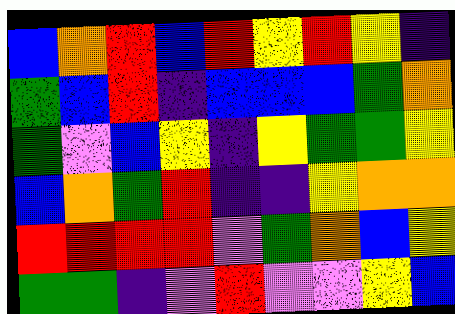[["blue", "orange", "red", "blue", "red", "yellow", "red", "yellow", "indigo"], ["green", "blue", "red", "indigo", "blue", "blue", "blue", "green", "orange"], ["green", "violet", "blue", "yellow", "indigo", "yellow", "green", "green", "yellow"], ["blue", "orange", "green", "red", "indigo", "indigo", "yellow", "orange", "orange"], ["red", "red", "red", "red", "violet", "green", "orange", "blue", "yellow"], ["green", "green", "indigo", "violet", "red", "violet", "violet", "yellow", "blue"]]